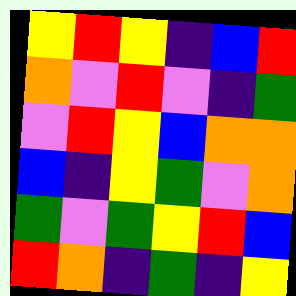[["yellow", "red", "yellow", "indigo", "blue", "red"], ["orange", "violet", "red", "violet", "indigo", "green"], ["violet", "red", "yellow", "blue", "orange", "orange"], ["blue", "indigo", "yellow", "green", "violet", "orange"], ["green", "violet", "green", "yellow", "red", "blue"], ["red", "orange", "indigo", "green", "indigo", "yellow"]]